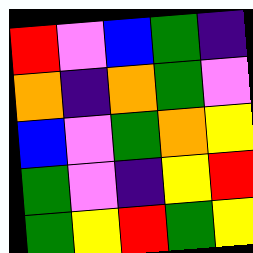[["red", "violet", "blue", "green", "indigo"], ["orange", "indigo", "orange", "green", "violet"], ["blue", "violet", "green", "orange", "yellow"], ["green", "violet", "indigo", "yellow", "red"], ["green", "yellow", "red", "green", "yellow"]]